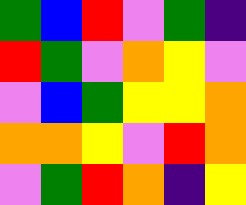[["green", "blue", "red", "violet", "green", "indigo"], ["red", "green", "violet", "orange", "yellow", "violet"], ["violet", "blue", "green", "yellow", "yellow", "orange"], ["orange", "orange", "yellow", "violet", "red", "orange"], ["violet", "green", "red", "orange", "indigo", "yellow"]]